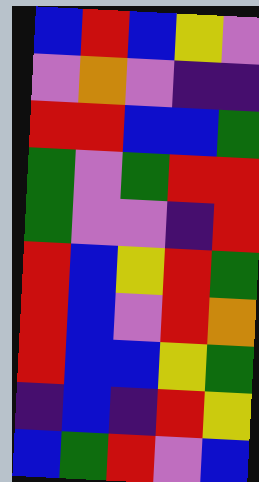[["blue", "red", "blue", "yellow", "violet"], ["violet", "orange", "violet", "indigo", "indigo"], ["red", "red", "blue", "blue", "green"], ["green", "violet", "green", "red", "red"], ["green", "violet", "violet", "indigo", "red"], ["red", "blue", "yellow", "red", "green"], ["red", "blue", "violet", "red", "orange"], ["red", "blue", "blue", "yellow", "green"], ["indigo", "blue", "indigo", "red", "yellow"], ["blue", "green", "red", "violet", "blue"]]